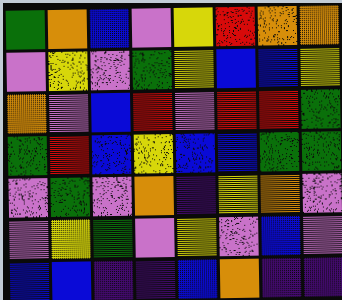[["green", "orange", "blue", "violet", "yellow", "red", "orange", "orange"], ["violet", "yellow", "violet", "green", "yellow", "blue", "blue", "yellow"], ["orange", "violet", "blue", "red", "violet", "red", "red", "green"], ["green", "red", "blue", "yellow", "blue", "blue", "green", "green"], ["violet", "green", "violet", "orange", "indigo", "yellow", "orange", "violet"], ["violet", "yellow", "green", "violet", "yellow", "violet", "blue", "violet"], ["blue", "blue", "indigo", "indigo", "blue", "orange", "indigo", "indigo"]]